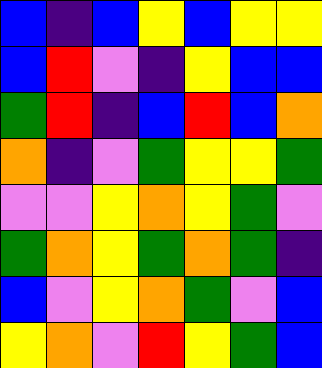[["blue", "indigo", "blue", "yellow", "blue", "yellow", "yellow"], ["blue", "red", "violet", "indigo", "yellow", "blue", "blue"], ["green", "red", "indigo", "blue", "red", "blue", "orange"], ["orange", "indigo", "violet", "green", "yellow", "yellow", "green"], ["violet", "violet", "yellow", "orange", "yellow", "green", "violet"], ["green", "orange", "yellow", "green", "orange", "green", "indigo"], ["blue", "violet", "yellow", "orange", "green", "violet", "blue"], ["yellow", "orange", "violet", "red", "yellow", "green", "blue"]]